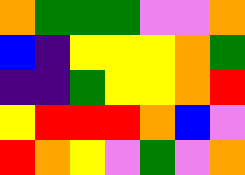[["orange", "green", "green", "green", "violet", "violet", "orange"], ["blue", "indigo", "yellow", "yellow", "yellow", "orange", "green"], ["indigo", "indigo", "green", "yellow", "yellow", "orange", "red"], ["yellow", "red", "red", "red", "orange", "blue", "violet"], ["red", "orange", "yellow", "violet", "green", "violet", "orange"]]